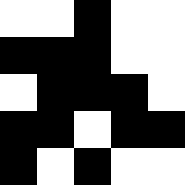[["white", "white", "black", "white", "white"], ["black", "black", "black", "white", "white"], ["white", "black", "black", "black", "white"], ["black", "black", "white", "black", "black"], ["black", "white", "black", "white", "white"]]